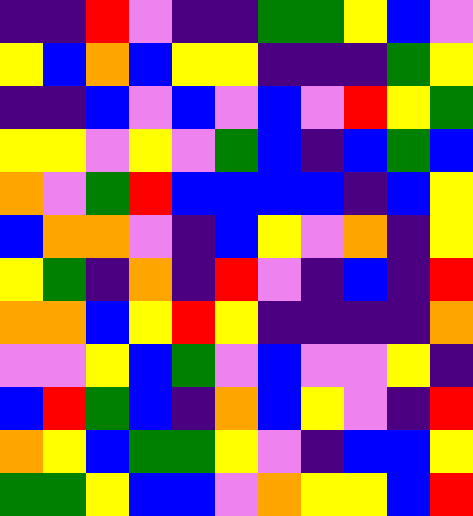[["indigo", "indigo", "red", "violet", "indigo", "indigo", "green", "green", "yellow", "blue", "violet"], ["yellow", "blue", "orange", "blue", "yellow", "yellow", "indigo", "indigo", "indigo", "green", "yellow"], ["indigo", "indigo", "blue", "violet", "blue", "violet", "blue", "violet", "red", "yellow", "green"], ["yellow", "yellow", "violet", "yellow", "violet", "green", "blue", "indigo", "blue", "green", "blue"], ["orange", "violet", "green", "red", "blue", "blue", "blue", "blue", "indigo", "blue", "yellow"], ["blue", "orange", "orange", "violet", "indigo", "blue", "yellow", "violet", "orange", "indigo", "yellow"], ["yellow", "green", "indigo", "orange", "indigo", "red", "violet", "indigo", "blue", "indigo", "red"], ["orange", "orange", "blue", "yellow", "red", "yellow", "indigo", "indigo", "indigo", "indigo", "orange"], ["violet", "violet", "yellow", "blue", "green", "violet", "blue", "violet", "violet", "yellow", "indigo"], ["blue", "red", "green", "blue", "indigo", "orange", "blue", "yellow", "violet", "indigo", "red"], ["orange", "yellow", "blue", "green", "green", "yellow", "violet", "indigo", "blue", "blue", "yellow"], ["green", "green", "yellow", "blue", "blue", "violet", "orange", "yellow", "yellow", "blue", "red"]]